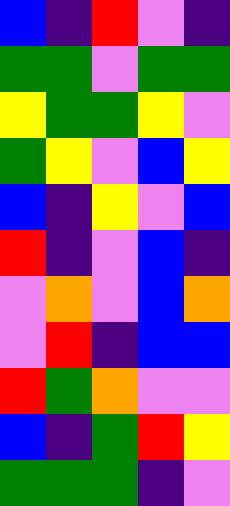[["blue", "indigo", "red", "violet", "indigo"], ["green", "green", "violet", "green", "green"], ["yellow", "green", "green", "yellow", "violet"], ["green", "yellow", "violet", "blue", "yellow"], ["blue", "indigo", "yellow", "violet", "blue"], ["red", "indigo", "violet", "blue", "indigo"], ["violet", "orange", "violet", "blue", "orange"], ["violet", "red", "indigo", "blue", "blue"], ["red", "green", "orange", "violet", "violet"], ["blue", "indigo", "green", "red", "yellow"], ["green", "green", "green", "indigo", "violet"]]